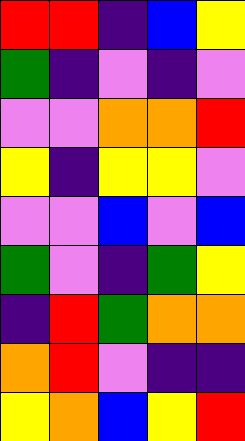[["red", "red", "indigo", "blue", "yellow"], ["green", "indigo", "violet", "indigo", "violet"], ["violet", "violet", "orange", "orange", "red"], ["yellow", "indigo", "yellow", "yellow", "violet"], ["violet", "violet", "blue", "violet", "blue"], ["green", "violet", "indigo", "green", "yellow"], ["indigo", "red", "green", "orange", "orange"], ["orange", "red", "violet", "indigo", "indigo"], ["yellow", "orange", "blue", "yellow", "red"]]